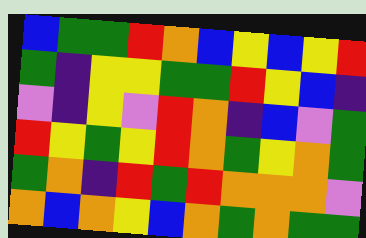[["blue", "green", "green", "red", "orange", "blue", "yellow", "blue", "yellow", "red"], ["green", "indigo", "yellow", "yellow", "green", "green", "red", "yellow", "blue", "indigo"], ["violet", "indigo", "yellow", "violet", "red", "orange", "indigo", "blue", "violet", "green"], ["red", "yellow", "green", "yellow", "red", "orange", "green", "yellow", "orange", "green"], ["green", "orange", "indigo", "red", "green", "red", "orange", "orange", "orange", "violet"], ["orange", "blue", "orange", "yellow", "blue", "orange", "green", "orange", "green", "green"]]